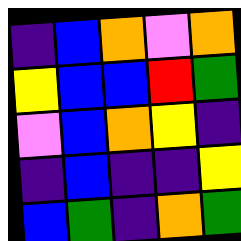[["indigo", "blue", "orange", "violet", "orange"], ["yellow", "blue", "blue", "red", "green"], ["violet", "blue", "orange", "yellow", "indigo"], ["indigo", "blue", "indigo", "indigo", "yellow"], ["blue", "green", "indigo", "orange", "green"]]